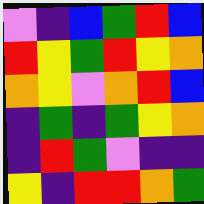[["violet", "indigo", "blue", "green", "red", "blue"], ["red", "yellow", "green", "red", "yellow", "orange"], ["orange", "yellow", "violet", "orange", "red", "blue"], ["indigo", "green", "indigo", "green", "yellow", "orange"], ["indigo", "red", "green", "violet", "indigo", "indigo"], ["yellow", "indigo", "red", "red", "orange", "green"]]